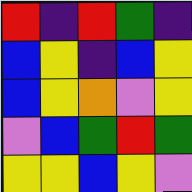[["red", "indigo", "red", "green", "indigo"], ["blue", "yellow", "indigo", "blue", "yellow"], ["blue", "yellow", "orange", "violet", "yellow"], ["violet", "blue", "green", "red", "green"], ["yellow", "yellow", "blue", "yellow", "violet"]]